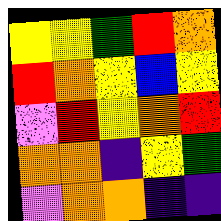[["yellow", "yellow", "green", "red", "orange"], ["red", "orange", "yellow", "blue", "yellow"], ["violet", "red", "yellow", "orange", "red"], ["orange", "orange", "indigo", "yellow", "green"], ["violet", "orange", "orange", "indigo", "indigo"]]